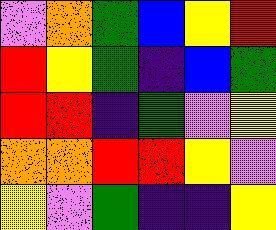[["violet", "orange", "green", "blue", "yellow", "red"], ["red", "yellow", "green", "indigo", "blue", "green"], ["red", "red", "indigo", "green", "violet", "yellow"], ["orange", "orange", "red", "red", "yellow", "violet"], ["yellow", "violet", "green", "indigo", "indigo", "yellow"]]